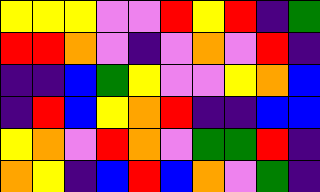[["yellow", "yellow", "yellow", "violet", "violet", "red", "yellow", "red", "indigo", "green"], ["red", "red", "orange", "violet", "indigo", "violet", "orange", "violet", "red", "indigo"], ["indigo", "indigo", "blue", "green", "yellow", "violet", "violet", "yellow", "orange", "blue"], ["indigo", "red", "blue", "yellow", "orange", "red", "indigo", "indigo", "blue", "blue"], ["yellow", "orange", "violet", "red", "orange", "violet", "green", "green", "red", "indigo"], ["orange", "yellow", "indigo", "blue", "red", "blue", "orange", "violet", "green", "indigo"]]